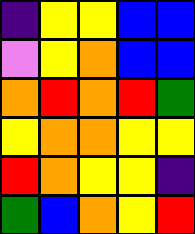[["indigo", "yellow", "yellow", "blue", "blue"], ["violet", "yellow", "orange", "blue", "blue"], ["orange", "red", "orange", "red", "green"], ["yellow", "orange", "orange", "yellow", "yellow"], ["red", "orange", "yellow", "yellow", "indigo"], ["green", "blue", "orange", "yellow", "red"]]